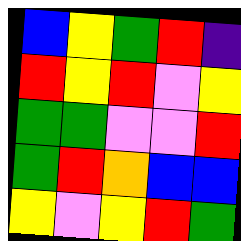[["blue", "yellow", "green", "red", "indigo"], ["red", "yellow", "red", "violet", "yellow"], ["green", "green", "violet", "violet", "red"], ["green", "red", "orange", "blue", "blue"], ["yellow", "violet", "yellow", "red", "green"]]